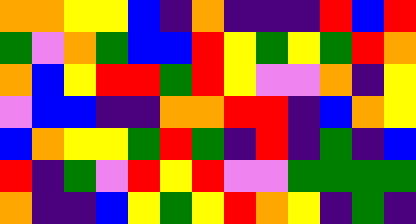[["orange", "orange", "yellow", "yellow", "blue", "indigo", "orange", "indigo", "indigo", "indigo", "red", "blue", "red"], ["green", "violet", "orange", "green", "blue", "blue", "red", "yellow", "green", "yellow", "green", "red", "orange"], ["orange", "blue", "yellow", "red", "red", "green", "red", "yellow", "violet", "violet", "orange", "indigo", "yellow"], ["violet", "blue", "blue", "indigo", "indigo", "orange", "orange", "red", "red", "indigo", "blue", "orange", "yellow"], ["blue", "orange", "yellow", "yellow", "green", "red", "green", "indigo", "red", "indigo", "green", "indigo", "blue"], ["red", "indigo", "green", "violet", "red", "yellow", "red", "violet", "violet", "green", "green", "green", "green"], ["orange", "indigo", "indigo", "blue", "yellow", "green", "yellow", "red", "orange", "yellow", "indigo", "green", "indigo"]]